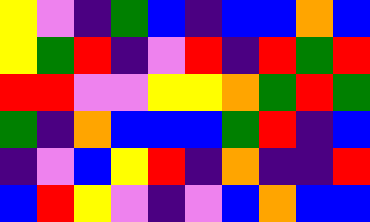[["yellow", "violet", "indigo", "green", "blue", "indigo", "blue", "blue", "orange", "blue"], ["yellow", "green", "red", "indigo", "violet", "red", "indigo", "red", "green", "red"], ["red", "red", "violet", "violet", "yellow", "yellow", "orange", "green", "red", "green"], ["green", "indigo", "orange", "blue", "blue", "blue", "green", "red", "indigo", "blue"], ["indigo", "violet", "blue", "yellow", "red", "indigo", "orange", "indigo", "indigo", "red"], ["blue", "red", "yellow", "violet", "indigo", "violet", "blue", "orange", "blue", "blue"]]